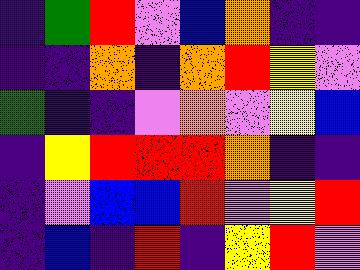[["indigo", "green", "red", "violet", "blue", "orange", "indigo", "indigo"], ["indigo", "indigo", "orange", "indigo", "orange", "red", "yellow", "violet"], ["green", "indigo", "indigo", "violet", "orange", "violet", "yellow", "blue"], ["indigo", "yellow", "red", "red", "red", "orange", "indigo", "indigo"], ["indigo", "violet", "blue", "blue", "red", "violet", "yellow", "red"], ["indigo", "blue", "indigo", "red", "indigo", "yellow", "red", "violet"]]